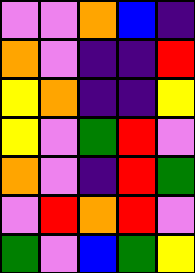[["violet", "violet", "orange", "blue", "indigo"], ["orange", "violet", "indigo", "indigo", "red"], ["yellow", "orange", "indigo", "indigo", "yellow"], ["yellow", "violet", "green", "red", "violet"], ["orange", "violet", "indigo", "red", "green"], ["violet", "red", "orange", "red", "violet"], ["green", "violet", "blue", "green", "yellow"]]